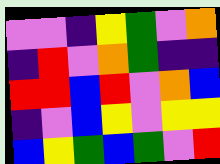[["violet", "violet", "indigo", "yellow", "green", "violet", "orange"], ["indigo", "red", "violet", "orange", "green", "indigo", "indigo"], ["red", "red", "blue", "red", "violet", "orange", "blue"], ["indigo", "violet", "blue", "yellow", "violet", "yellow", "yellow"], ["blue", "yellow", "green", "blue", "green", "violet", "red"]]